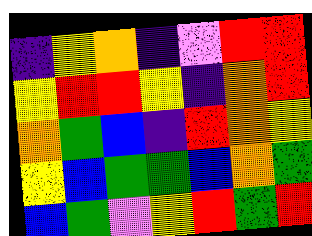[["indigo", "yellow", "orange", "indigo", "violet", "red", "red"], ["yellow", "red", "red", "yellow", "indigo", "orange", "red"], ["orange", "green", "blue", "indigo", "red", "orange", "yellow"], ["yellow", "blue", "green", "green", "blue", "orange", "green"], ["blue", "green", "violet", "yellow", "red", "green", "red"]]